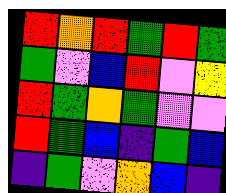[["red", "orange", "red", "green", "red", "green"], ["green", "violet", "blue", "red", "violet", "yellow"], ["red", "green", "orange", "green", "violet", "violet"], ["red", "green", "blue", "indigo", "green", "blue"], ["indigo", "green", "violet", "orange", "blue", "indigo"]]